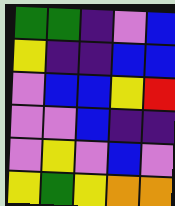[["green", "green", "indigo", "violet", "blue"], ["yellow", "indigo", "indigo", "blue", "blue"], ["violet", "blue", "blue", "yellow", "red"], ["violet", "violet", "blue", "indigo", "indigo"], ["violet", "yellow", "violet", "blue", "violet"], ["yellow", "green", "yellow", "orange", "orange"]]